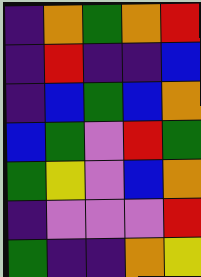[["indigo", "orange", "green", "orange", "red"], ["indigo", "red", "indigo", "indigo", "blue"], ["indigo", "blue", "green", "blue", "orange"], ["blue", "green", "violet", "red", "green"], ["green", "yellow", "violet", "blue", "orange"], ["indigo", "violet", "violet", "violet", "red"], ["green", "indigo", "indigo", "orange", "yellow"]]